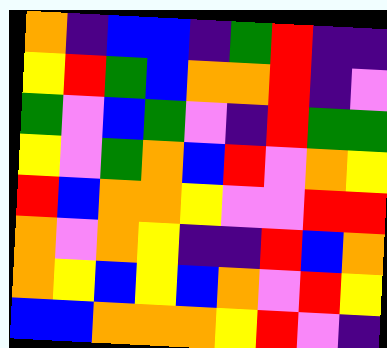[["orange", "indigo", "blue", "blue", "indigo", "green", "red", "indigo", "indigo"], ["yellow", "red", "green", "blue", "orange", "orange", "red", "indigo", "violet"], ["green", "violet", "blue", "green", "violet", "indigo", "red", "green", "green"], ["yellow", "violet", "green", "orange", "blue", "red", "violet", "orange", "yellow"], ["red", "blue", "orange", "orange", "yellow", "violet", "violet", "red", "red"], ["orange", "violet", "orange", "yellow", "indigo", "indigo", "red", "blue", "orange"], ["orange", "yellow", "blue", "yellow", "blue", "orange", "violet", "red", "yellow"], ["blue", "blue", "orange", "orange", "orange", "yellow", "red", "violet", "indigo"]]